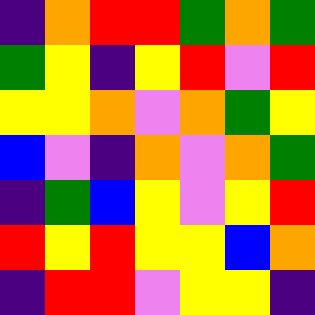[["indigo", "orange", "red", "red", "green", "orange", "green"], ["green", "yellow", "indigo", "yellow", "red", "violet", "red"], ["yellow", "yellow", "orange", "violet", "orange", "green", "yellow"], ["blue", "violet", "indigo", "orange", "violet", "orange", "green"], ["indigo", "green", "blue", "yellow", "violet", "yellow", "red"], ["red", "yellow", "red", "yellow", "yellow", "blue", "orange"], ["indigo", "red", "red", "violet", "yellow", "yellow", "indigo"]]